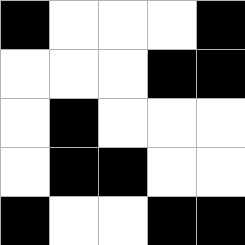[["black", "white", "white", "white", "black"], ["white", "white", "white", "black", "black"], ["white", "black", "white", "white", "white"], ["white", "black", "black", "white", "white"], ["black", "white", "white", "black", "black"]]